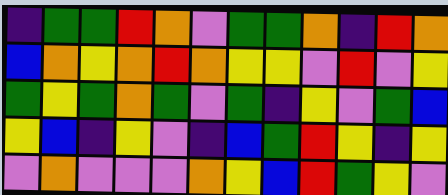[["indigo", "green", "green", "red", "orange", "violet", "green", "green", "orange", "indigo", "red", "orange"], ["blue", "orange", "yellow", "orange", "red", "orange", "yellow", "yellow", "violet", "red", "violet", "yellow"], ["green", "yellow", "green", "orange", "green", "violet", "green", "indigo", "yellow", "violet", "green", "blue"], ["yellow", "blue", "indigo", "yellow", "violet", "indigo", "blue", "green", "red", "yellow", "indigo", "yellow"], ["violet", "orange", "violet", "violet", "violet", "orange", "yellow", "blue", "red", "green", "yellow", "violet"]]